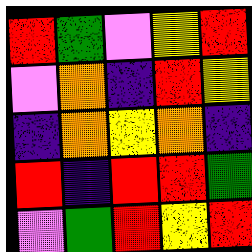[["red", "green", "violet", "yellow", "red"], ["violet", "orange", "indigo", "red", "yellow"], ["indigo", "orange", "yellow", "orange", "indigo"], ["red", "indigo", "red", "red", "green"], ["violet", "green", "red", "yellow", "red"]]